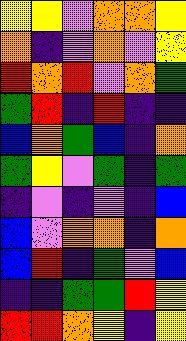[["yellow", "yellow", "violet", "orange", "orange", "yellow"], ["orange", "indigo", "violet", "orange", "violet", "yellow"], ["red", "orange", "red", "violet", "orange", "green"], ["green", "red", "indigo", "red", "indigo", "indigo"], ["blue", "orange", "green", "blue", "indigo", "orange"], ["green", "yellow", "violet", "green", "indigo", "green"], ["indigo", "violet", "indigo", "violet", "indigo", "blue"], ["blue", "violet", "orange", "orange", "indigo", "orange"], ["blue", "red", "indigo", "green", "violet", "blue"], ["indigo", "indigo", "green", "green", "red", "yellow"], ["red", "red", "orange", "yellow", "indigo", "yellow"]]